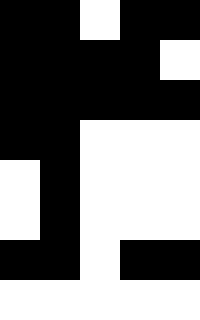[["black", "black", "white", "black", "black"], ["black", "black", "black", "black", "white"], ["black", "black", "black", "black", "black"], ["black", "black", "white", "white", "white"], ["white", "black", "white", "white", "white"], ["white", "black", "white", "white", "white"], ["black", "black", "white", "black", "black"], ["white", "white", "white", "white", "white"]]